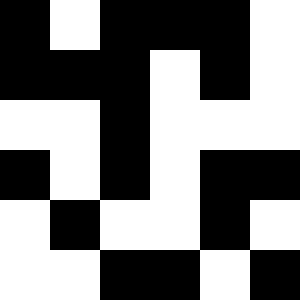[["black", "white", "black", "black", "black", "white"], ["black", "black", "black", "white", "black", "white"], ["white", "white", "black", "white", "white", "white"], ["black", "white", "black", "white", "black", "black"], ["white", "black", "white", "white", "black", "white"], ["white", "white", "black", "black", "white", "black"]]